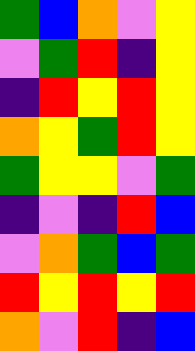[["green", "blue", "orange", "violet", "yellow"], ["violet", "green", "red", "indigo", "yellow"], ["indigo", "red", "yellow", "red", "yellow"], ["orange", "yellow", "green", "red", "yellow"], ["green", "yellow", "yellow", "violet", "green"], ["indigo", "violet", "indigo", "red", "blue"], ["violet", "orange", "green", "blue", "green"], ["red", "yellow", "red", "yellow", "red"], ["orange", "violet", "red", "indigo", "blue"]]